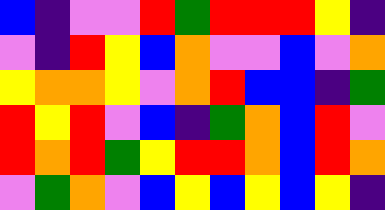[["blue", "indigo", "violet", "violet", "red", "green", "red", "red", "red", "yellow", "indigo"], ["violet", "indigo", "red", "yellow", "blue", "orange", "violet", "violet", "blue", "violet", "orange"], ["yellow", "orange", "orange", "yellow", "violet", "orange", "red", "blue", "blue", "indigo", "green"], ["red", "yellow", "red", "violet", "blue", "indigo", "green", "orange", "blue", "red", "violet"], ["red", "orange", "red", "green", "yellow", "red", "red", "orange", "blue", "red", "orange"], ["violet", "green", "orange", "violet", "blue", "yellow", "blue", "yellow", "blue", "yellow", "indigo"]]